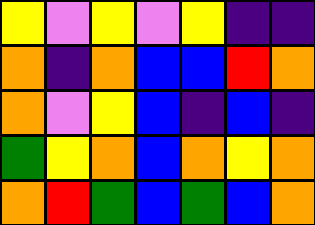[["yellow", "violet", "yellow", "violet", "yellow", "indigo", "indigo"], ["orange", "indigo", "orange", "blue", "blue", "red", "orange"], ["orange", "violet", "yellow", "blue", "indigo", "blue", "indigo"], ["green", "yellow", "orange", "blue", "orange", "yellow", "orange"], ["orange", "red", "green", "blue", "green", "blue", "orange"]]